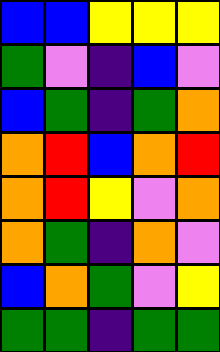[["blue", "blue", "yellow", "yellow", "yellow"], ["green", "violet", "indigo", "blue", "violet"], ["blue", "green", "indigo", "green", "orange"], ["orange", "red", "blue", "orange", "red"], ["orange", "red", "yellow", "violet", "orange"], ["orange", "green", "indigo", "orange", "violet"], ["blue", "orange", "green", "violet", "yellow"], ["green", "green", "indigo", "green", "green"]]